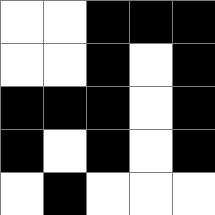[["white", "white", "black", "black", "black"], ["white", "white", "black", "white", "black"], ["black", "black", "black", "white", "black"], ["black", "white", "black", "white", "black"], ["white", "black", "white", "white", "white"]]